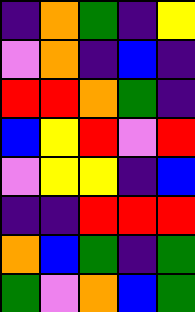[["indigo", "orange", "green", "indigo", "yellow"], ["violet", "orange", "indigo", "blue", "indigo"], ["red", "red", "orange", "green", "indigo"], ["blue", "yellow", "red", "violet", "red"], ["violet", "yellow", "yellow", "indigo", "blue"], ["indigo", "indigo", "red", "red", "red"], ["orange", "blue", "green", "indigo", "green"], ["green", "violet", "orange", "blue", "green"]]